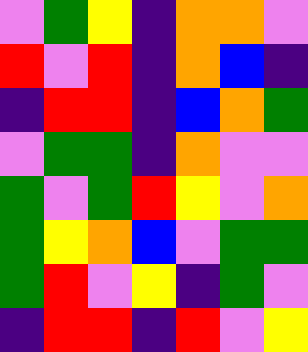[["violet", "green", "yellow", "indigo", "orange", "orange", "violet"], ["red", "violet", "red", "indigo", "orange", "blue", "indigo"], ["indigo", "red", "red", "indigo", "blue", "orange", "green"], ["violet", "green", "green", "indigo", "orange", "violet", "violet"], ["green", "violet", "green", "red", "yellow", "violet", "orange"], ["green", "yellow", "orange", "blue", "violet", "green", "green"], ["green", "red", "violet", "yellow", "indigo", "green", "violet"], ["indigo", "red", "red", "indigo", "red", "violet", "yellow"]]